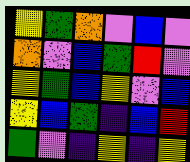[["yellow", "green", "orange", "violet", "blue", "violet"], ["orange", "violet", "blue", "green", "red", "violet"], ["yellow", "green", "blue", "yellow", "violet", "blue"], ["yellow", "blue", "green", "indigo", "blue", "red"], ["green", "violet", "indigo", "yellow", "indigo", "yellow"]]